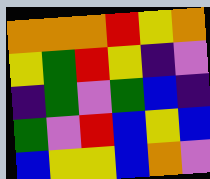[["orange", "orange", "orange", "red", "yellow", "orange"], ["yellow", "green", "red", "yellow", "indigo", "violet"], ["indigo", "green", "violet", "green", "blue", "indigo"], ["green", "violet", "red", "blue", "yellow", "blue"], ["blue", "yellow", "yellow", "blue", "orange", "violet"]]